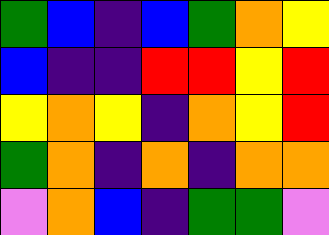[["green", "blue", "indigo", "blue", "green", "orange", "yellow"], ["blue", "indigo", "indigo", "red", "red", "yellow", "red"], ["yellow", "orange", "yellow", "indigo", "orange", "yellow", "red"], ["green", "orange", "indigo", "orange", "indigo", "orange", "orange"], ["violet", "orange", "blue", "indigo", "green", "green", "violet"]]